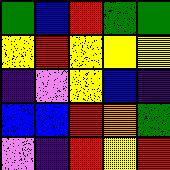[["green", "blue", "red", "green", "green"], ["yellow", "red", "yellow", "yellow", "yellow"], ["indigo", "violet", "yellow", "blue", "indigo"], ["blue", "blue", "red", "orange", "green"], ["violet", "indigo", "red", "yellow", "red"]]